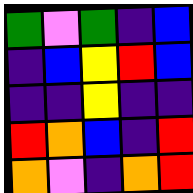[["green", "violet", "green", "indigo", "blue"], ["indigo", "blue", "yellow", "red", "blue"], ["indigo", "indigo", "yellow", "indigo", "indigo"], ["red", "orange", "blue", "indigo", "red"], ["orange", "violet", "indigo", "orange", "red"]]